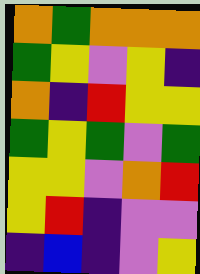[["orange", "green", "orange", "orange", "orange"], ["green", "yellow", "violet", "yellow", "indigo"], ["orange", "indigo", "red", "yellow", "yellow"], ["green", "yellow", "green", "violet", "green"], ["yellow", "yellow", "violet", "orange", "red"], ["yellow", "red", "indigo", "violet", "violet"], ["indigo", "blue", "indigo", "violet", "yellow"]]